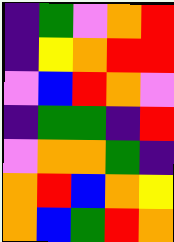[["indigo", "green", "violet", "orange", "red"], ["indigo", "yellow", "orange", "red", "red"], ["violet", "blue", "red", "orange", "violet"], ["indigo", "green", "green", "indigo", "red"], ["violet", "orange", "orange", "green", "indigo"], ["orange", "red", "blue", "orange", "yellow"], ["orange", "blue", "green", "red", "orange"]]